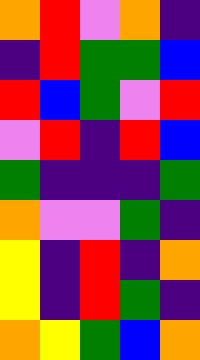[["orange", "red", "violet", "orange", "indigo"], ["indigo", "red", "green", "green", "blue"], ["red", "blue", "green", "violet", "red"], ["violet", "red", "indigo", "red", "blue"], ["green", "indigo", "indigo", "indigo", "green"], ["orange", "violet", "violet", "green", "indigo"], ["yellow", "indigo", "red", "indigo", "orange"], ["yellow", "indigo", "red", "green", "indigo"], ["orange", "yellow", "green", "blue", "orange"]]